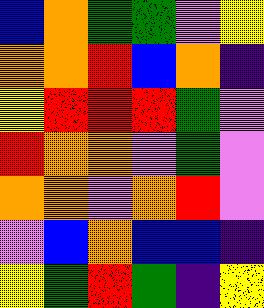[["blue", "orange", "green", "green", "violet", "yellow"], ["orange", "orange", "red", "blue", "orange", "indigo"], ["yellow", "red", "red", "red", "green", "violet"], ["red", "orange", "orange", "violet", "green", "violet"], ["orange", "orange", "violet", "orange", "red", "violet"], ["violet", "blue", "orange", "blue", "blue", "indigo"], ["yellow", "green", "red", "green", "indigo", "yellow"]]